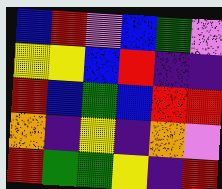[["blue", "red", "violet", "blue", "green", "violet"], ["yellow", "yellow", "blue", "red", "indigo", "indigo"], ["red", "blue", "green", "blue", "red", "red"], ["orange", "indigo", "yellow", "indigo", "orange", "violet"], ["red", "green", "green", "yellow", "indigo", "red"]]